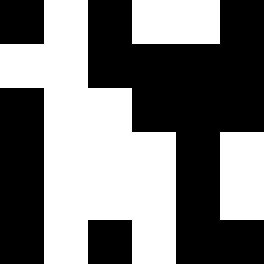[["black", "white", "black", "white", "white", "black"], ["white", "white", "black", "black", "black", "black"], ["black", "white", "white", "black", "black", "black"], ["black", "white", "white", "white", "black", "white"], ["black", "white", "white", "white", "black", "white"], ["black", "white", "black", "white", "black", "black"]]